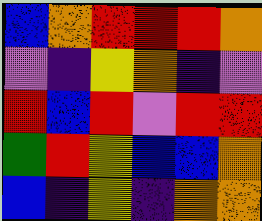[["blue", "orange", "red", "red", "red", "orange"], ["violet", "indigo", "yellow", "orange", "indigo", "violet"], ["red", "blue", "red", "violet", "red", "red"], ["green", "red", "yellow", "blue", "blue", "orange"], ["blue", "indigo", "yellow", "indigo", "orange", "orange"]]